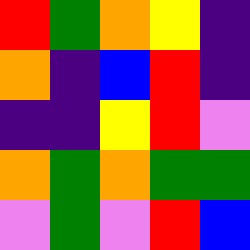[["red", "green", "orange", "yellow", "indigo"], ["orange", "indigo", "blue", "red", "indigo"], ["indigo", "indigo", "yellow", "red", "violet"], ["orange", "green", "orange", "green", "green"], ["violet", "green", "violet", "red", "blue"]]